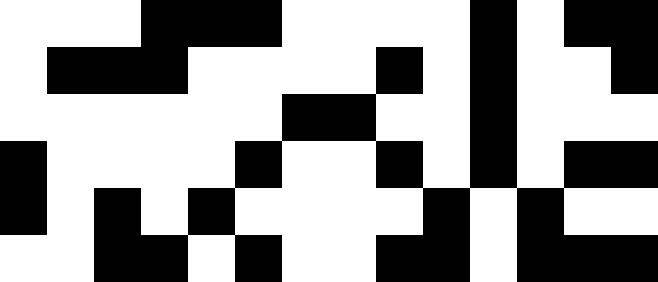[["white", "white", "white", "black", "black", "black", "white", "white", "white", "white", "black", "white", "black", "black"], ["white", "black", "black", "black", "white", "white", "white", "white", "black", "white", "black", "white", "white", "black"], ["white", "white", "white", "white", "white", "white", "black", "black", "white", "white", "black", "white", "white", "white"], ["black", "white", "white", "white", "white", "black", "white", "white", "black", "white", "black", "white", "black", "black"], ["black", "white", "black", "white", "black", "white", "white", "white", "white", "black", "white", "black", "white", "white"], ["white", "white", "black", "black", "white", "black", "white", "white", "black", "black", "white", "black", "black", "black"]]